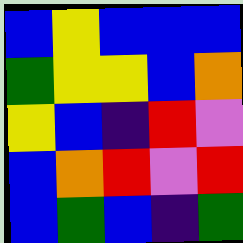[["blue", "yellow", "blue", "blue", "blue"], ["green", "yellow", "yellow", "blue", "orange"], ["yellow", "blue", "indigo", "red", "violet"], ["blue", "orange", "red", "violet", "red"], ["blue", "green", "blue", "indigo", "green"]]